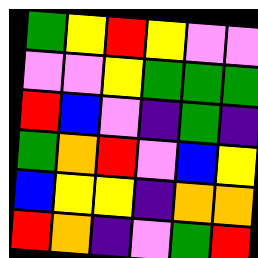[["green", "yellow", "red", "yellow", "violet", "violet"], ["violet", "violet", "yellow", "green", "green", "green"], ["red", "blue", "violet", "indigo", "green", "indigo"], ["green", "orange", "red", "violet", "blue", "yellow"], ["blue", "yellow", "yellow", "indigo", "orange", "orange"], ["red", "orange", "indigo", "violet", "green", "red"]]